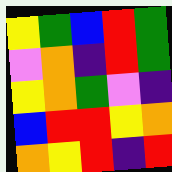[["yellow", "green", "blue", "red", "green"], ["violet", "orange", "indigo", "red", "green"], ["yellow", "orange", "green", "violet", "indigo"], ["blue", "red", "red", "yellow", "orange"], ["orange", "yellow", "red", "indigo", "red"]]